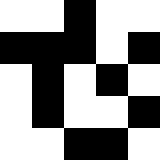[["white", "white", "black", "white", "white"], ["black", "black", "black", "white", "black"], ["white", "black", "white", "black", "white"], ["white", "black", "white", "white", "black"], ["white", "white", "black", "black", "white"]]